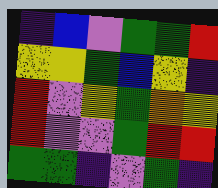[["indigo", "blue", "violet", "green", "green", "red"], ["yellow", "yellow", "green", "blue", "yellow", "indigo"], ["red", "violet", "yellow", "green", "orange", "yellow"], ["red", "violet", "violet", "green", "red", "red"], ["green", "green", "indigo", "violet", "green", "indigo"]]